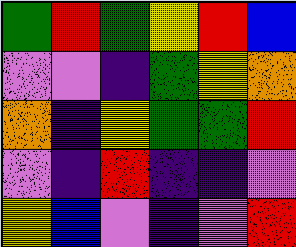[["green", "red", "green", "yellow", "red", "blue"], ["violet", "violet", "indigo", "green", "yellow", "orange"], ["orange", "indigo", "yellow", "green", "green", "red"], ["violet", "indigo", "red", "indigo", "indigo", "violet"], ["yellow", "blue", "violet", "indigo", "violet", "red"]]